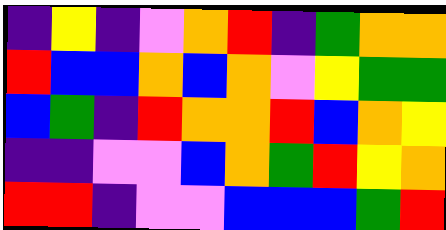[["indigo", "yellow", "indigo", "violet", "orange", "red", "indigo", "green", "orange", "orange"], ["red", "blue", "blue", "orange", "blue", "orange", "violet", "yellow", "green", "green"], ["blue", "green", "indigo", "red", "orange", "orange", "red", "blue", "orange", "yellow"], ["indigo", "indigo", "violet", "violet", "blue", "orange", "green", "red", "yellow", "orange"], ["red", "red", "indigo", "violet", "violet", "blue", "blue", "blue", "green", "red"]]